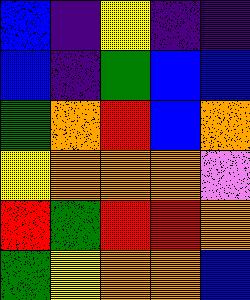[["blue", "indigo", "yellow", "indigo", "indigo"], ["blue", "indigo", "green", "blue", "blue"], ["green", "orange", "red", "blue", "orange"], ["yellow", "orange", "orange", "orange", "violet"], ["red", "green", "red", "red", "orange"], ["green", "yellow", "orange", "orange", "blue"]]